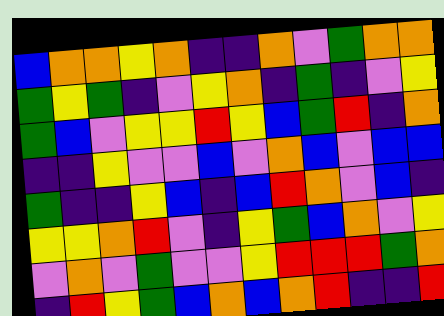[["blue", "orange", "orange", "yellow", "orange", "indigo", "indigo", "orange", "violet", "green", "orange", "orange"], ["green", "yellow", "green", "indigo", "violet", "yellow", "orange", "indigo", "green", "indigo", "violet", "yellow"], ["green", "blue", "violet", "yellow", "yellow", "red", "yellow", "blue", "green", "red", "indigo", "orange"], ["indigo", "indigo", "yellow", "violet", "violet", "blue", "violet", "orange", "blue", "violet", "blue", "blue"], ["green", "indigo", "indigo", "yellow", "blue", "indigo", "blue", "red", "orange", "violet", "blue", "indigo"], ["yellow", "yellow", "orange", "red", "violet", "indigo", "yellow", "green", "blue", "orange", "violet", "yellow"], ["violet", "orange", "violet", "green", "violet", "violet", "yellow", "red", "red", "red", "green", "orange"], ["indigo", "red", "yellow", "green", "blue", "orange", "blue", "orange", "red", "indigo", "indigo", "red"]]